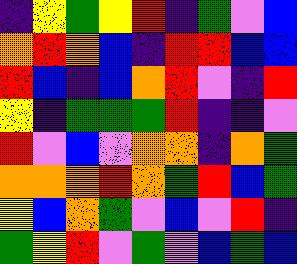[["indigo", "yellow", "green", "yellow", "red", "indigo", "green", "violet", "blue"], ["orange", "red", "orange", "blue", "indigo", "red", "red", "blue", "blue"], ["red", "blue", "indigo", "blue", "orange", "red", "violet", "indigo", "red"], ["yellow", "indigo", "green", "green", "green", "red", "indigo", "indigo", "violet"], ["red", "violet", "blue", "violet", "orange", "orange", "indigo", "orange", "green"], ["orange", "orange", "orange", "red", "orange", "green", "red", "blue", "green"], ["yellow", "blue", "orange", "green", "violet", "blue", "violet", "red", "indigo"], ["green", "yellow", "red", "violet", "green", "violet", "blue", "green", "blue"]]